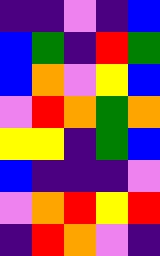[["indigo", "indigo", "violet", "indigo", "blue"], ["blue", "green", "indigo", "red", "green"], ["blue", "orange", "violet", "yellow", "blue"], ["violet", "red", "orange", "green", "orange"], ["yellow", "yellow", "indigo", "green", "blue"], ["blue", "indigo", "indigo", "indigo", "violet"], ["violet", "orange", "red", "yellow", "red"], ["indigo", "red", "orange", "violet", "indigo"]]